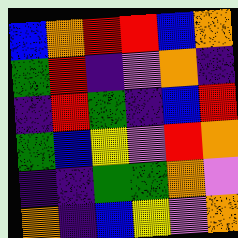[["blue", "orange", "red", "red", "blue", "orange"], ["green", "red", "indigo", "violet", "orange", "indigo"], ["indigo", "red", "green", "indigo", "blue", "red"], ["green", "blue", "yellow", "violet", "red", "orange"], ["indigo", "indigo", "green", "green", "orange", "violet"], ["orange", "indigo", "blue", "yellow", "violet", "orange"]]